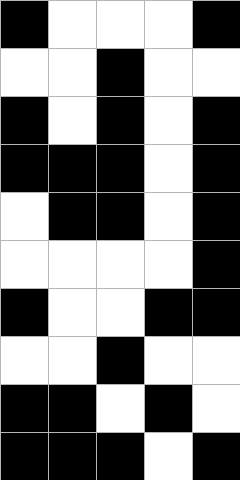[["black", "white", "white", "white", "black"], ["white", "white", "black", "white", "white"], ["black", "white", "black", "white", "black"], ["black", "black", "black", "white", "black"], ["white", "black", "black", "white", "black"], ["white", "white", "white", "white", "black"], ["black", "white", "white", "black", "black"], ["white", "white", "black", "white", "white"], ["black", "black", "white", "black", "white"], ["black", "black", "black", "white", "black"]]